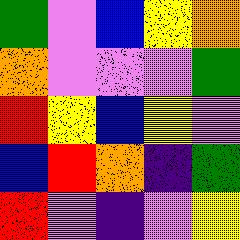[["green", "violet", "blue", "yellow", "orange"], ["orange", "violet", "violet", "violet", "green"], ["red", "yellow", "blue", "yellow", "violet"], ["blue", "red", "orange", "indigo", "green"], ["red", "violet", "indigo", "violet", "yellow"]]